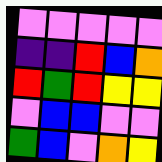[["violet", "violet", "violet", "violet", "violet"], ["indigo", "indigo", "red", "blue", "orange"], ["red", "green", "red", "yellow", "yellow"], ["violet", "blue", "blue", "violet", "violet"], ["green", "blue", "violet", "orange", "yellow"]]